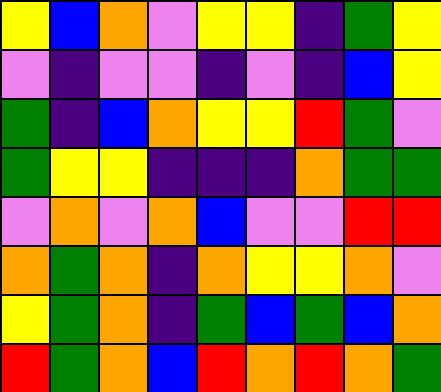[["yellow", "blue", "orange", "violet", "yellow", "yellow", "indigo", "green", "yellow"], ["violet", "indigo", "violet", "violet", "indigo", "violet", "indigo", "blue", "yellow"], ["green", "indigo", "blue", "orange", "yellow", "yellow", "red", "green", "violet"], ["green", "yellow", "yellow", "indigo", "indigo", "indigo", "orange", "green", "green"], ["violet", "orange", "violet", "orange", "blue", "violet", "violet", "red", "red"], ["orange", "green", "orange", "indigo", "orange", "yellow", "yellow", "orange", "violet"], ["yellow", "green", "orange", "indigo", "green", "blue", "green", "blue", "orange"], ["red", "green", "orange", "blue", "red", "orange", "red", "orange", "green"]]